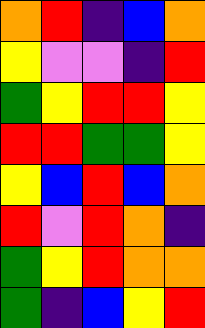[["orange", "red", "indigo", "blue", "orange"], ["yellow", "violet", "violet", "indigo", "red"], ["green", "yellow", "red", "red", "yellow"], ["red", "red", "green", "green", "yellow"], ["yellow", "blue", "red", "blue", "orange"], ["red", "violet", "red", "orange", "indigo"], ["green", "yellow", "red", "orange", "orange"], ["green", "indigo", "blue", "yellow", "red"]]